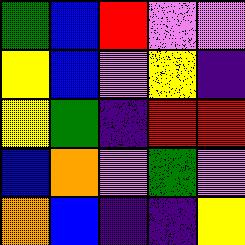[["green", "blue", "red", "violet", "violet"], ["yellow", "blue", "violet", "yellow", "indigo"], ["yellow", "green", "indigo", "red", "red"], ["blue", "orange", "violet", "green", "violet"], ["orange", "blue", "indigo", "indigo", "yellow"]]